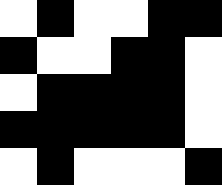[["white", "black", "white", "white", "black", "black"], ["black", "white", "white", "black", "black", "white"], ["white", "black", "black", "black", "black", "white"], ["black", "black", "black", "black", "black", "white"], ["white", "black", "white", "white", "white", "black"]]